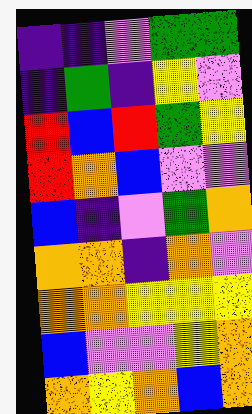[["indigo", "indigo", "violet", "green", "green"], ["indigo", "green", "indigo", "yellow", "violet"], ["red", "blue", "red", "green", "yellow"], ["red", "orange", "blue", "violet", "violet"], ["blue", "indigo", "violet", "green", "orange"], ["orange", "orange", "indigo", "orange", "violet"], ["orange", "orange", "yellow", "yellow", "yellow"], ["blue", "violet", "violet", "yellow", "orange"], ["orange", "yellow", "orange", "blue", "orange"]]